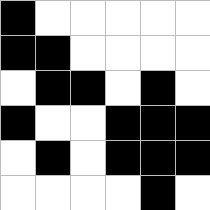[["black", "white", "white", "white", "white", "white"], ["black", "black", "white", "white", "white", "white"], ["white", "black", "black", "white", "black", "white"], ["black", "white", "white", "black", "black", "black"], ["white", "black", "white", "black", "black", "black"], ["white", "white", "white", "white", "black", "white"]]